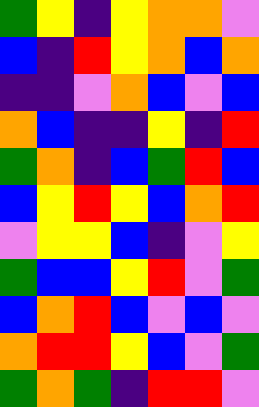[["green", "yellow", "indigo", "yellow", "orange", "orange", "violet"], ["blue", "indigo", "red", "yellow", "orange", "blue", "orange"], ["indigo", "indigo", "violet", "orange", "blue", "violet", "blue"], ["orange", "blue", "indigo", "indigo", "yellow", "indigo", "red"], ["green", "orange", "indigo", "blue", "green", "red", "blue"], ["blue", "yellow", "red", "yellow", "blue", "orange", "red"], ["violet", "yellow", "yellow", "blue", "indigo", "violet", "yellow"], ["green", "blue", "blue", "yellow", "red", "violet", "green"], ["blue", "orange", "red", "blue", "violet", "blue", "violet"], ["orange", "red", "red", "yellow", "blue", "violet", "green"], ["green", "orange", "green", "indigo", "red", "red", "violet"]]